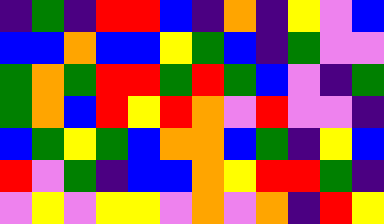[["indigo", "green", "indigo", "red", "red", "blue", "indigo", "orange", "indigo", "yellow", "violet", "blue"], ["blue", "blue", "orange", "blue", "blue", "yellow", "green", "blue", "indigo", "green", "violet", "violet"], ["green", "orange", "green", "red", "red", "green", "red", "green", "blue", "violet", "indigo", "green"], ["green", "orange", "blue", "red", "yellow", "red", "orange", "violet", "red", "violet", "violet", "indigo"], ["blue", "green", "yellow", "green", "blue", "orange", "orange", "blue", "green", "indigo", "yellow", "blue"], ["red", "violet", "green", "indigo", "blue", "blue", "orange", "yellow", "red", "red", "green", "indigo"], ["violet", "yellow", "violet", "yellow", "yellow", "violet", "orange", "violet", "orange", "indigo", "red", "yellow"]]